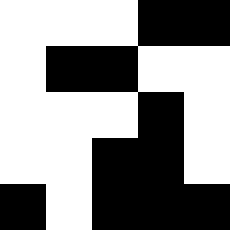[["white", "white", "white", "black", "black"], ["white", "black", "black", "white", "white"], ["white", "white", "white", "black", "white"], ["white", "white", "black", "black", "white"], ["black", "white", "black", "black", "black"]]